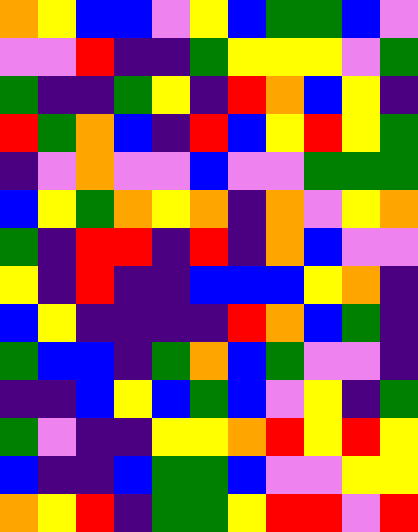[["orange", "yellow", "blue", "blue", "violet", "yellow", "blue", "green", "green", "blue", "violet"], ["violet", "violet", "red", "indigo", "indigo", "green", "yellow", "yellow", "yellow", "violet", "green"], ["green", "indigo", "indigo", "green", "yellow", "indigo", "red", "orange", "blue", "yellow", "indigo"], ["red", "green", "orange", "blue", "indigo", "red", "blue", "yellow", "red", "yellow", "green"], ["indigo", "violet", "orange", "violet", "violet", "blue", "violet", "violet", "green", "green", "green"], ["blue", "yellow", "green", "orange", "yellow", "orange", "indigo", "orange", "violet", "yellow", "orange"], ["green", "indigo", "red", "red", "indigo", "red", "indigo", "orange", "blue", "violet", "violet"], ["yellow", "indigo", "red", "indigo", "indigo", "blue", "blue", "blue", "yellow", "orange", "indigo"], ["blue", "yellow", "indigo", "indigo", "indigo", "indigo", "red", "orange", "blue", "green", "indigo"], ["green", "blue", "blue", "indigo", "green", "orange", "blue", "green", "violet", "violet", "indigo"], ["indigo", "indigo", "blue", "yellow", "blue", "green", "blue", "violet", "yellow", "indigo", "green"], ["green", "violet", "indigo", "indigo", "yellow", "yellow", "orange", "red", "yellow", "red", "yellow"], ["blue", "indigo", "indigo", "blue", "green", "green", "blue", "violet", "violet", "yellow", "yellow"], ["orange", "yellow", "red", "indigo", "green", "green", "yellow", "red", "red", "violet", "red"]]